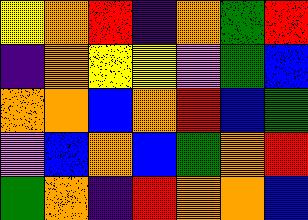[["yellow", "orange", "red", "indigo", "orange", "green", "red"], ["indigo", "orange", "yellow", "yellow", "violet", "green", "blue"], ["orange", "orange", "blue", "orange", "red", "blue", "green"], ["violet", "blue", "orange", "blue", "green", "orange", "red"], ["green", "orange", "indigo", "red", "orange", "orange", "blue"]]